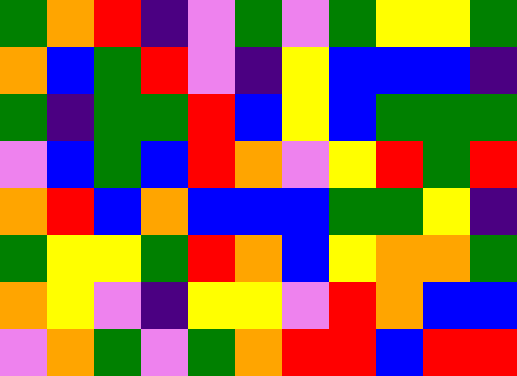[["green", "orange", "red", "indigo", "violet", "green", "violet", "green", "yellow", "yellow", "green"], ["orange", "blue", "green", "red", "violet", "indigo", "yellow", "blue", "blue", "blue", "indigo"], ["green", "indigo", "green", "green", "red", "blue", "yellow", "blue", "green", "green", "green"], ["violet", "blue", "green", "blue", "red", "orange", "violet", "yellow", "red", "green", "red"], ["orange", "red", "blue", "orange", "blue", "blue", "blue", "green", "green", "yellow", "indigo"], ["green", "yellow", "yellow", "green", "red", "orange", "blue", "yellow", "orange", "orange", "green"], ["orange", "yellow", "violet", "indigo", "yellow", "yellow", "violet", "red", "orange", "blue", "blue"], ["violet", "orange", "green", "violet", "green", "orange", "red", "red", "blue", "red", "red"]]